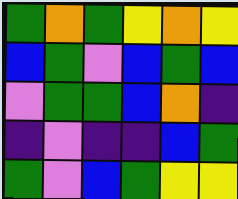[["green", "orange", "green", "yellow", "orange", "yellow"], ["blue", "green", "violet", "blue", "green", "blue"], ["violet", "green", "green", "blue", "orange", "indigo"], ["indigo", "violet", "indigo", "indigo", "blue", "green"], ["green", "violet", "blue", "green", "yellow", "yellow"]]